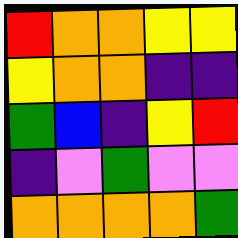[["red", "orange", "orange", "yellow", "yellow"], ["yellow", "orange", "orange", "indigo", "indigo"], ["green", "blue", "indigo", "yellow", "red"], ["indigo", "violet", "green", "violet", "violet"], ["orange", "orange", "orange", "orange", "green"]]